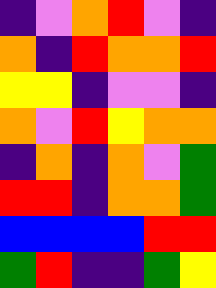[["indigo", "violet", "orange", "red", "violet", "indigo"], ["orange", "indigo", "red", "orange", "orange", "red"], ["yellow", "yellow", "indigo", "violet", "violet", "indigo"], ["orange", "violet", "red", "yellow", "orange", "orange"], ["indigo", "orange", "indigo", "orange", "violet", "green"], ["red", "red", "indigo", "orange", "orange", "green"], ["blue", "blue", "blue", "blue", "red", "red"], ["green", "red", "indigo", "indigo", "green", "yellow"]]